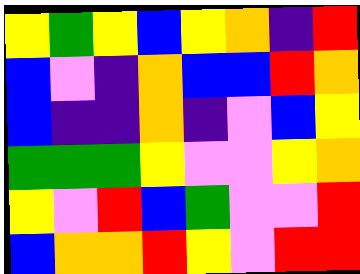[["yellow", "green", "yellow", "blue", "yellow", "orange", "indigo", "red"], ["blue", "violet", "indigo", "orange", "blue", "blue", "red", "orange"], ["blue", "indigo", "indigo", "orange", "indigo", "violet", "blue", "yellow"], ["green", "green", "green", "yellow", "violet", "violet", "yellow", "orange"], ["yellow", "violet", "red", "blue", "green", "violet", "violet", "red"], ["blue", "orange", "orange", "red", "yellow", "violet", "red", "red"]]